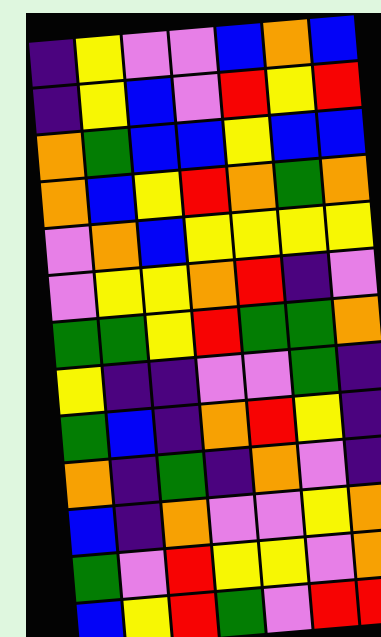[["indigo", "yellow", "violet", "violet", "blue", "orange", "blue"], ["indigo", "yellow", "blue", "violet", "red", "yellow", "red"], ["orange", "green", "blue", "blue", "yellow", "blue", "blue"], ["orange", "blue", "yellow", "red", "orange", "green", "orange"], ["violet", "orange", "blue", "yellow", "yellow", "yellow", "yellow"], ["violet", "yellow", "yellow", "orange", "red", "indigo", "violet"], ["green", "green", "yellow", "red", "green", "green", "orange"], ["yellow", "indigo", "indigo", "violet", "violet", "green", "indigo"], ["green", "blue", "indigo", "orange", "red", "yellow", "indigo"], ["orange", "indigo", "green", "indigo", "orange", "violet", "indigo"], ["blue", "indigo", "orange", "violet", "violet", "yellow", "orange"], ["green", "violet", "red", "yellow", "yellow", "violet", "orange"], ["blue", "yellow", "red", "green", "violet", "red", "red"]]